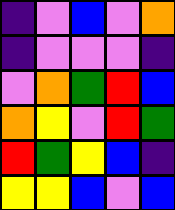[["indigo", "violet", "blue", "violet", "orange"], ["indigo", "violet", "violet", "violet", "indigo"], ["violet", "orange", "green", "red", "blue"], ["orange", "yellow", "violet", "red", "green"], ["red", "green", "yellow", "blue", "indigo"], ["yellow", "yellow", "blue", "violet", "blue"]]